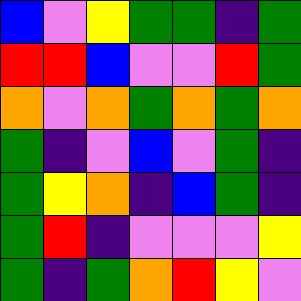[["blue", "violet", "yellow", "green", "green", "indigo", "green"], ["red", "red", "blue", "violet", "violet", "red", "green"], ["orange", "violet", "orange", "green", "orange", "green", "orange"], ["green", "indigo", "violet", "blue", "violet", "green", "indigo"], ["green", "yellow", "orange", "indigo", "blue", "green", "indigo"], ["green", "red", "indigo", "violet", "violet", "violet", "yellow"], ["green", "indigo", "green", "orange", "red", "yellow", "violet"]]